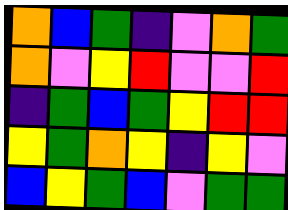[["orange", "blue", "green", "indigo", "violet", "orange", "green"], ["orange", "violet", "yellow", "red", "violet", "violet", "red"], ["indigo", "green", "blue", "green", "yellow", "red", "red"], ["yellow", "green", "orange", "yellow", "indigo", "yellow", "violet"], ["blue", "yellow", "green", "blue", "violet", "green", "green"]]